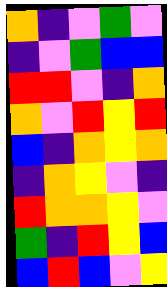[["orange", "indigo", "violet", "green", "violet"], ["indigo", "violet", "green", "blue", "blue"], ["red", "red", "violet", "indigo", "orange"], ["orange", "violet", "red", "yellow", "red"], ["blue", "indigo", "orange", "yellow", "orange"], ["indigo", "orange", "yellow", "violet", "indigo"], ["red", "orange", "orange", "yellow", "violet"], ["green", "indigo", "red", "yellow", "blue"], ["blue", "red", "blue", "violet", "yellow"]]